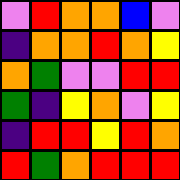[["violet", "red", "orange", "orange", "blue", "violet"], ["indigo", "orange", "orange", "red", "orange", "yellow"], ["orange", "green", "violet", "violet", "red", "red"], ["green", "indigo", "yellow", "orange", "violet", "yellow"], ["indigo", "red", "red", "yellow", "red", "orange"], ["red", "green", "orange", "red", "red", "red"]]